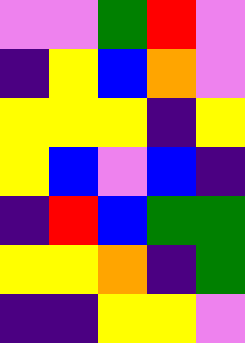[["violet", "violet", "green", "red", "violet"], ["indigo", "yellow", "blue", "orange", "violet"], ["yellow", "yellow", "yellow", "indigo", "yellow"], ["yellow", "blue", "violet", "blue", "indigo"], ["indigo", "red", "blue", "green", "green"], ["yellow", "yellow", "orange", "indigo", "green"], ["indigo", "indigo", "yellow", "yellow", "violet"]]